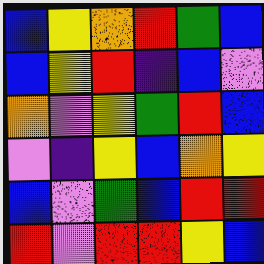[["blue", "yellow", "orange", "red", "green", "blue"], ["blue", "yellow", "red", "indigo", "blue", "violet"], ["orange", "violet", "yellow", "green", "red", "blue"], ["violet", "indigo", "yellow", "blue", "orange", "yellow"], ["blue", "violet", "green", "blue", "red", "red"], ["red", "violet", "red", "red", "yellow", "blue"]]